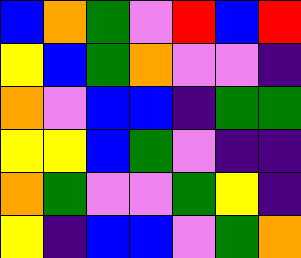[["blue", "orange", "green", "violet", "red", "blue", "red"], ["yellow", "blue", "green", "orange", "violet", "violet", "indigo"], ["orange", "violet", "blue", "blue", "indigo", "green", "green"], ["yellow", "yellow", "blue", "green", "violet", "indigo", "indigo"], ["orange", "green", "violet", "violet", "green", "yellow", "indigo"], ["yellow", "indigo", "blue", "blue", "violet", "green", "orange"]]